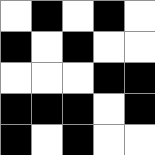[["white", "black", "white", "black", "white"], ["black", "white", "black", "white", "white"], ["white", "white", "white", "black", "black"], ["black", "black", "black", "white", "black"], ["black", "white", "black", "white", "white"]]